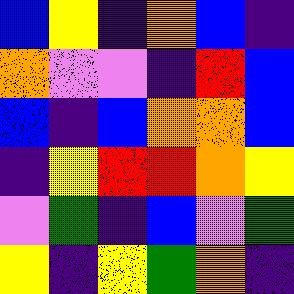[["blue", "yellow", "indigo", "orange", "blue", "indigo"], ["orange", "violet", "violet", "indigo", "red", "blue"], ["blue", "indigo", "blue", "orange", "orange", "blue"], ["indigo", "yellow", "red", "red", "orange", "yellow"], ["violet", "green", "indigo", "blue", "violet", "green"], ["yellow", "indigo", "yellow", "green", "orange", "indigo"]]